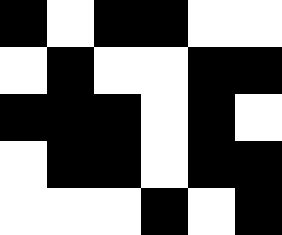[["black", "white", "black", "black", "white", "white"], ["white", "black", "white", "white", "black", "black"], ["black", "black", "black", "white", "black", "white"], ["white", "black", "black", "white", "black", "black"], ["white", "white", "white", "black", "white", "black"]]